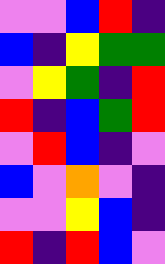[["violet", "violet", "blue", "red", "indigo"], ["blue", "indigo", "yellow", "green", "green"], ["violet", "yellow", "green", "indigo", "red"], ["red", "indigo", "blue", "green", "red"], ["violet", "red", "blue", "indigo", "violet"], ["blue", "violet", "orange", "violet", "indigo"], ["violet", "violet", "yellow", "blue", "indigo"], ["red", "indigo", "red", "blue", "violet"]]